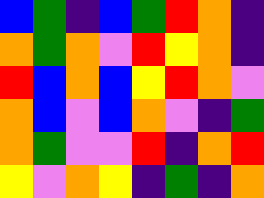[["blue", "green", "indigo", "blue", "green", "red", "orange", "indigo"], ["orange", "green", "orange", "violet", "red", "yellow", "orange", "indigo"], ["red", "blue", "orange", "blue", "yellow", "red", "orange", "violet"], ["orange", "blue", "violet", "blue", "orange", "violet", "indigo", "green"], ["orange", "green", "violet", "violet", "red", "indigo", "orange", "red"], ["yellow", "violet", "orange", "yellow", "indigo", "green", "indigo", "orange"]]